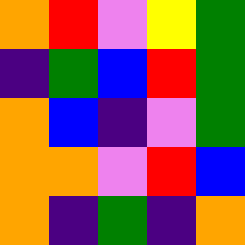[["orange", "red", "violet", "yellow", "green"], ["indigo", "green", "blue", "red", "green"], ["orange", "blue", "indigo", "violet", "green"], ["orange", "orange", "violet", "red", "blue"], ["orange", "indigo", "green", "indigo", "orange"]]